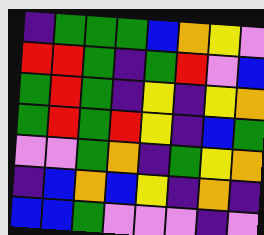[["indigo", "green", "green", "green", "blue", "orange", "yellow", "violet"], ["red", "red", "green", "indigo", "green", "red", "violet", "blue"], ["green", "red", "green", "indigo", "yellow", "indigo", "yellow", "orange"], ["green", "red", "green", "red", "yellow", "indigo", "blue", "green"], ["violet", "violet", "green", "orange", "indigo", "green", "yellow", "orange"], ["indigo", "blue", "orange", "blue", "yellow", "indigo", "orange", "indigo"], ["blue", "blue", "green", "violet", "violet", "violet", "indigo", "violet"]]